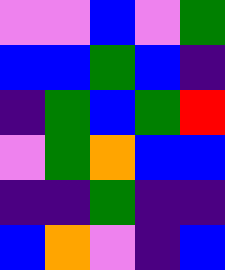[["violet", "violet", "blue", "violet", "green"], ["blue", "blue", "green", "blue", "indigo"], ["indigo", "green", "blue", "green", "red"], ["violet", "green", "orange", "blue", "blue"], ["indigo", "indigo", "green", "indigo", "indigo"], ["blue", "orange", "violet", "indigo", "blue"]]